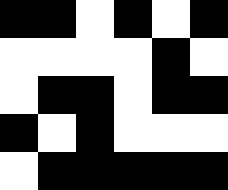[["black", "black", "white", "black", "white", "black"], ["white", "white", "white", "white", "black", "white"], ["white", "black", "black", "white", "black", "black"], ["black", "white", "black", "white", "white", "white"], ["white", "black", "black", "black", "black", "black"]]